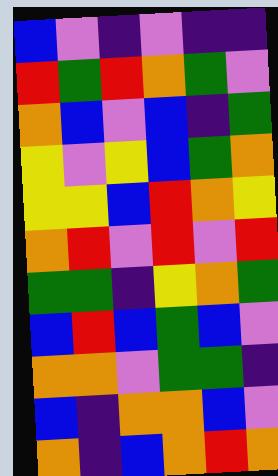[["blue", "violet", "indigo", "violet", "indigo", "indigo"], ["red", "green", "red", "orange", "green", "violet"], ["orange", "blue", "violet", "blue", "indigo", "green"], ["yellow", "violet", "yellow", "blue", "green", "orange"], ["yellow", "yellow", "blue", "red", "orange", "yellow"], ["orange", "red", "violet", "red", "violet", "red"], ["green", "green", "indigo", "yellow", "orange", "green"], ["blue", "red", "blue", "green", "blue", "violet"], ["orange", "orange", "violet", "green", "green", "indigo"], ["blue", "indigo", "orange", "orange", "blue", "violet"], ["orange", "indigo", "blue", "orange", "red", "orange"]]